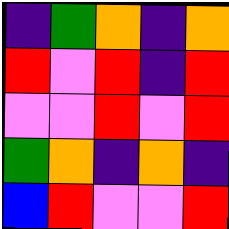[["indigo", "green", "orange", "indigo", "orange"], ["red", "violet", "red", "indigo", "red"], ["violet", "violet", "red", "violet", "red"], ["green", "orange", "indigo", "orange", "indigo"], ["blue", "red", "violet", "violet", "red"]]